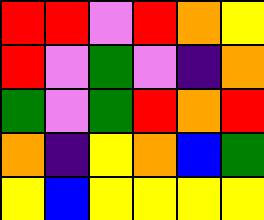[["red", "red", "violet", "red", "orange", "yellow"], ["red", "violet", "green", "violet", "indigo", "orange"], ["green", "violet", "green", "red", "orange", "red"], ["orange", "indigo", "yellow", "orange", "blue", "green"], ["yellow", "blue", "yellow", "yellow", "yellow", "yellow"]]